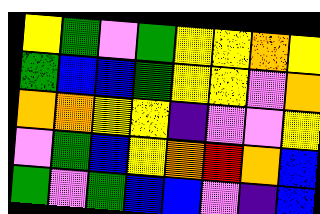[["yellow", "green", "violet", "green", "yellow", "yellow", "orange", "yellow"], ["green", "blue", "blue", "green", "yellow", "yellow", "violet", "orange"], ["orange", "orange", "yellow", "yellow", "indigo", "violet", "violet", "yellow"], ["violet", "green", "blue", "yellow", "orange", "red", "orange", "blue"], ["green", "violet", "green", "blue", "blue", "violet", "indigo", "blue"]]